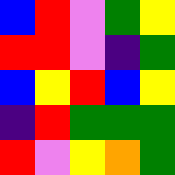[["blue", "red", "violet", "green", "yellow"], ["red", "red", "violet", "indigo", "green"], ["blue", "yellow", "red", "blue", "yellow"], ["indigo", "red", "green", "green", "green"], ["red", "violet", "yellow", "orange", "green"]]